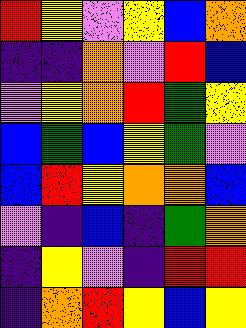[["red", "yellow", "violet", "yellow", "blue", "orange"], ["indigo", "indigo", "orange", "violet", "red", "blue"], ["violet", "yellow", "orange", "red", "green", "yellow"], ["blue", "green", "blue", "yellow", "green", "violet"], ["blue", "red", "yellow", "orange", "orange", "blue"], ["violet", "indigo", "blue", "indigo", "green", "orange"], ["indigo", "yellow", "violet", "indigo", "red", "red"], ["indigo", "orange", "red", "yellow", "blue", "yellow"]]